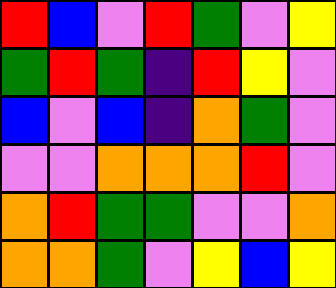[["red", "blue", "violet", "red", "green", "violet", "yellow"], ["green", "red", "green", "indigo", "red", "yellow", "violet"], ["blue", "violet", "blue", "indigo", "orange", "green", "violet"], ["violet", "violet", "orange", "orange", "orange", "red", "violet"], ["orange", "red", "green", "green", "violet", "violet", "orange"], ["orange", "orange", "green", "violet", "yellow", "blue", "yellow"]]